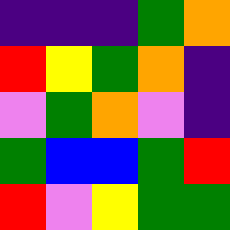[["indigo", "indigo", "indigo", "green", "orange"], ["red", "yellow", "green", "orange", "indigo"], ["violet", "green", "orange", "violet", "indigo"], ["green", "blue", "blue", "green", "red"], ["red", "violet", "yellow", "green", "green"]]